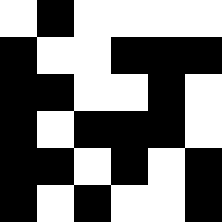[["white", "black", "white", "white", "white", "white"], ["black", "white", "white", "black", "black", "black"], ["black", "black", "white", "white", "black", "white"], ["black", "white", "black", "black", "black", "white"], ["black", "black", "white", "black", "white", "black"], ["black", "white", "black", "white", "white", "black"]]